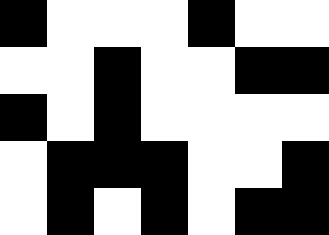[["black", "white", "white", "white", "black", "white", "white"], ["white", "white", "black", "white", "white", "black", "black"], ["black", "white", "black", "white", "white", "white", "white"], ["white", "black", "black", "black", "white", "white", "black"], ["white", "black", "white", "black", "white", "black", "black"]]